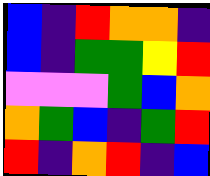[["blue", "indigo", "red", "orange", "orange", "indigo"], ["blue", "indigo", "green", "green", "yellow", "red"], ["violet", "violet", "violet", "green", "blue", "orange"], ["orange", "green", "blue", "indigo", "green", "red"], ["red", "indigo", "orange", "red", "indigo", "blue"]]